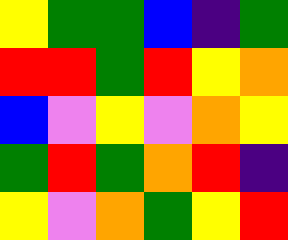[["yellow", "green", "green", "blue", "indigo", "green"], ["red", "red", "green", "red", "yellow", "orange"], ["blue", "violet", "yellow", "violet", "orange", "yellow"], ["green", "red", "green", "orange", "red", "indigo"], ["yellow", "violet", "orange", "green", "yellow", "red"]]